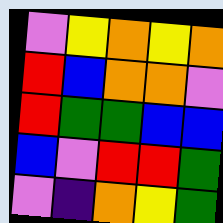[["violet", "yellow", "orange", "yellow", "orange"], ["red", "blue", "orange", "orange", "violet"], ["red", "green", "green", "blue", "blue"], ["blue", "violet", "red", "red", "green"], ["violet", "indigo", "orange", "yellow", "green"]]